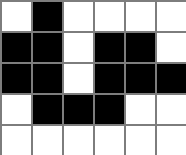[["white", "black", "white", "white", "white", "white"], ["black", "black", "white", "black", "black", "white"], ["black", "black", "white", "black", "black", "black"], ["white", "black", "black", "black", "white", "white"], ["white", "white", "white", "white", "white", "white"]]